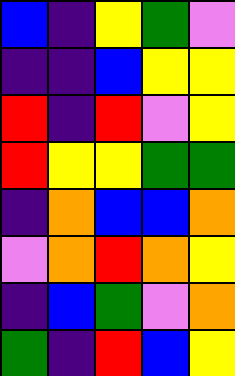[["blue", "indigo", "yellow", "green", "violet"], ["indigo", "indigo", "blue", "yellow", "yellow"], ["red", "indigo", "red", "violet", "yellow"], ["red", "yellow", "yellow", "green", "green"], ["indigo", "orange", "blue", "blue", "orange"], ["violet", "orange", "red", "orange", "yellow"], ["indigo", "blue", "green", "violet", "orange"], ["green", "indigo", "red", "blue", "yellow"]]